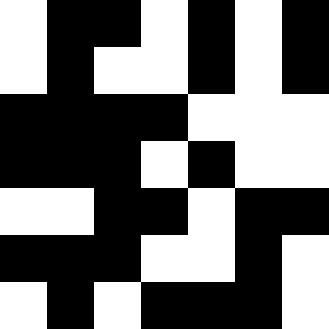[["white", "black", "black", "white", "black", "white", "black"], ["white", "black", "white", "white", "black", "white", "black"], ["black", "black", "black", "black", "white", "white", "white"], ["black", "black", "black", "white", "black", "white", "white"], ["white", "white", "black", "black", "white", "black", "black"], ["black", "black", "black", "white", "white", "black", "white"], ["white", "black", "white", "black", "black", "black", "white"]]